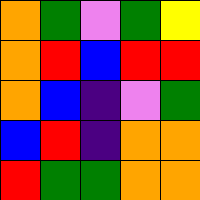[["orange", "green", "violet", "green", "yellow"], ["orange", "red", "blue", "red", "red"], ["orange", "blue", "indigo", "violet", "green"], ["blue", "red", "indigo", "orange", "orange"], ["red", "green", "green", "orange", "orange"]]